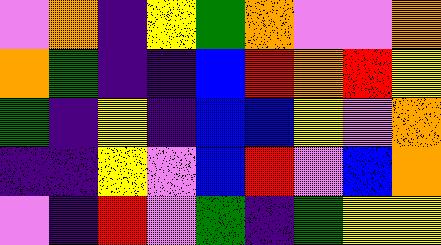[["violet", "orange", "indigo", "yellow", "green", "orange", "violet", "violet", "orange"], ["orange", "green", "indigo", "indigo", "blue", "red", "orange", "red", "yellow"], ["green", "indigo", "yellow", "indigo", "blue", "blue", "yellow", "violet", "orange"], ["indigo", "indigo", "yellow", "violet", "blue", "red", "violet", "blue", "orange"], ["violet", "indigo", "red", "violet", "green", "indigo", "green", "yellow", "yellow"]]